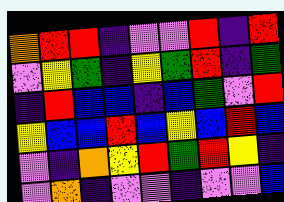[["orange", "red", "red", "indigo", "violet", "violet", "red", "indigo", "red"], ["violet", "yellow", "green", "indigo", "yellow", "green", "red", "indigo", "green"], ["indigo", "red", "blue", "blue", "indigo", "blue", "green", "violet", "red"], ["yellow", "blue", "blue", "red", "blue", "yellow", "blue", "red", "blue"], ["violet", "indigo", "orange", "yellow", "red", "green", "red", "yellow", "indigo"], ["violet", "orange", "indigo", "violet", "violet", "indigo", "violet", "violet", "blue"]]